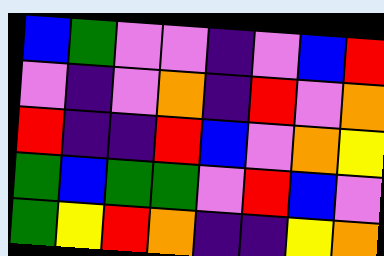[["blue", "green", "violet", "violet", "indigo", "violet", "blue", "red"], ["violet", "indigo", "violet", "orange", "indigo", "red", "violet", "orange"], ["red", "indigo", "indigo", "red", "blue", "violet", "orange", "yellow"], ["green", "blue", "green", "green", "violet", "red", "blue", "violet"], ["green", "yellow", "red", "orange", "indigo", "indigo", "yellow", "orange"]]